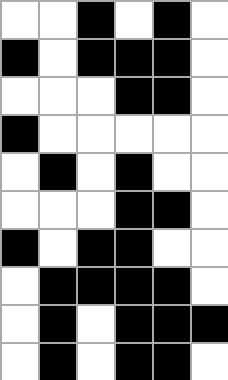[["white", "white", "black", "white", "black", "white"], ["black", "white", "black", "black", "black", "white"], ["white", "white", "white", "black", "black", "white"], ["black", "white", "white", "white", "white", "white"], ["white", "black", "white", "black", "white", "white"], ["white", "white", "white", "black", "black", "white"], ["black", "white", "black", "black", "white", "white"], ["white", "black", "black", "black", "black", "white"], ["white", "black", "white", "black", "black", "black"], ["white", "black", "white", "black", "black", "white"]]